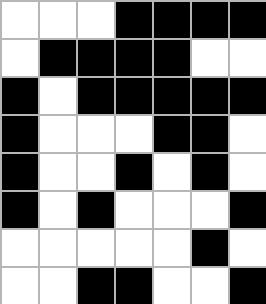[["white", "white", "white", "black", "black", "black", "black"], ["white", "black", "black", "black", "black", "white", "white"], ["black", "white", "black", "black", "black", "black", "black"], ["black", "white", "white", "white", "black", "black", "white"], ["black", "white", "white", "black", "white", "black", "white"], ["black", "white", "black", "white", "white", "white", "black"], ["white", "white", "white", "white", "white", "black", "white"], ["white", "white", "black", "black", "white", "white", "black"]]